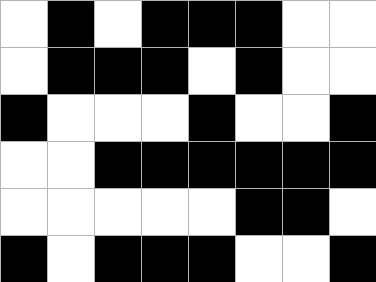[["white", "black", "white", "black", "black", "black", "white", "white"], ["white", "black", "black", "black", "white", "black", "white", "white"], ["black", "white", "white", "white", "black", "white", "white", "black"], ["white", "white", "black", "black", "black", "black", "black", "black"], ["white", "white", "white", "white", "white", "black", "black", "white"], ["black", "white", "black", "black", "black", "white", "white", "black"]]